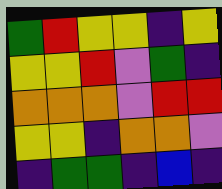[["green", "red", "yellow", "yellow", "indigo", "yellow"], ["yellow", "yellow", "red", "violet", "green", "indigo"], ["orange", "orange", "orange", "violet", "red", "red"], ["yellow", "yellow", "indigo", "orange", "orange", "violet"], ["indigo", "green", "green", "indigo", "blue", "indigo"]]